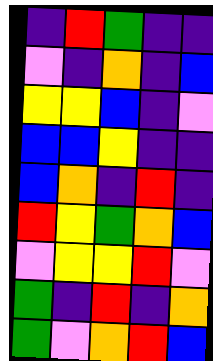[["indigo", "red", "green", "indigo", "indigo"], ["violet", "indigo", "orange", "indigo", "blue"], ["yellow", "yellow", "blue", "indigo", "violet"], ["blue", "blue", "yellow", "indigo", "indigo"], ["blue", "orange", "indigo", "red", "indigo"], ["red", "yellow", "green", "orange", "blue"], ["violet", "yellow", "yellow", "red", "violet"], ["green", "indigo", "red", "indigo", "orange"], ["green", "violet", "orange", "red", "blue"]]